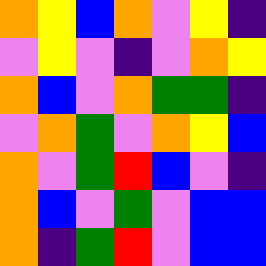[["orange", "yellow", "blue", "orange", "violet", "yellow", "indigo"], ["violet", "yellow", "violet", "indigo", "violet", "orange", "yellow"], ["orange", "blue", "violet", "orange", "green", "green", "indigo"], ["violet", "orange", "green", "violet", "orange", "yellow", "blue"], ["orange", "violet", "green", "red", "blue", "violet", "indigo"], ["orange", "blue", "violet", "green", "violet", "blue", "blue"], ["orange", "indigo", "green", "red", "violet", "blue", "blue"]]